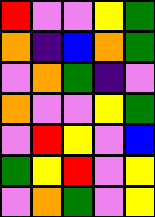[["red", "violet", "violet", "yellow", "green"], ["orange", "indigo", "blue", "orange", "green"], ["violet", "orange", "green", "indigo", "violet"], ["orange", "violet", "violet", "yellow", "green"], ["violet", "red", "yellow", "violet", "blue"], ["green", "yellow", "red", "violet", "yellow"], ["violet", "orange", "green", "violet", "yellow"]]